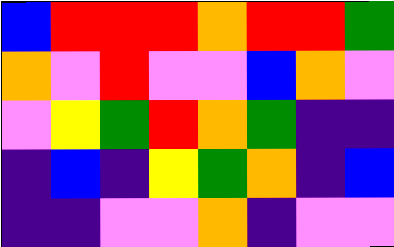[["blue", "red", "red", "red", "orange", "red", "red", "green"], ["orange", "violet", "red", "violet", "violet", "blue", "orange", "violet"], ["violet", "yellow", "green", "red", "orange", "green", "indigo", "indigo"], ["indigo", "blue", "indigo", "yellow", "green", "orange", "indigo", "blue"], ["indigo", "indigo", "violet", "violet", "orange", "indigo", "violet", "violet"]]